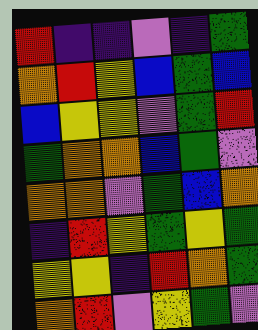[["red", "indigo", "indigo", "violet", "indigo", "green"], ["orange", "red", "yellow", "blue", "green", "blue"], ["blue", "yellow", "yellow", "violet", "green", "red"], ["green", "orange", "orange", "blue", "green", "violet"], ["orange", "orange", "violet", "green", "blue", "orange"], ["indigo", "red", "yellow", "green", "yellow", "green"], ["yellow", "yellow", "indigo", "red", "orange", "green"], ["orange", "red", "violet", "yellow", "green", "violet"]]